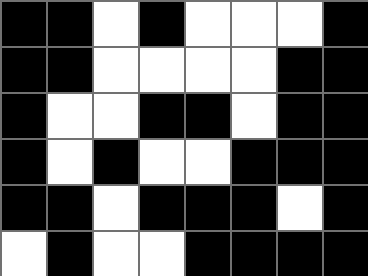[["black", "black", "white", "black", "white", "white", "white", "black"], ["black", "black", "white", "white", "white", "white", "black", "black"], ["black", "white", "white", "black", "black", "white", "black", "black"], ["black", "white", "black", "white", "white", "black", "black", "black"], ["black", "black", "white", "black", "black", "black", "white", "black"], ["white", "black", "white", "white", "black", "black", "black", "black"]]